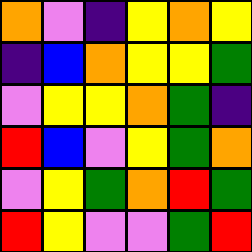[["orange", "violet", "indigo", "yellow", "orange", "yellow"], ["indigo", "blue", "orange", "yellow", "yellow", "green"], ["violet", "yellow", "yellow", "orange", "green", "indigo"], ["red", "blue", "violet", "yellow", "green", "orange"], ["violet", "yellow", "green", "orange", "red", "green"], ["red", "yellow", "violet", "violet", "green", "red"]]